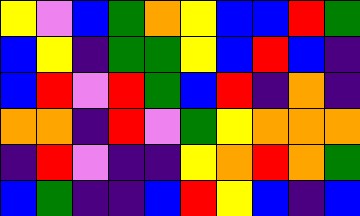[["yellow", "violet", "blue", "green", "orange", "yellow", "blue", "blue", "red", "green"], ["blue", "yellow", "indigo", "green", "green", "yellow", "blue", "red", "blue", "indigo"], ["blue", "red", "violet", "red", "green", "blue", "red", "indigo", "orange", "indigo"], ["orange", "orange", "indigo", "red", "violet", "green", "yellow", "orange", "orange", "orange"], ["indigo", "red", "violet", "indigo", "indigo", "yellow", "orange", "red", "orange", "green"], ["blue", "green", "indigo", "indigo", "blue", "red", "yellow", "blue", "indigo", "blue"]]